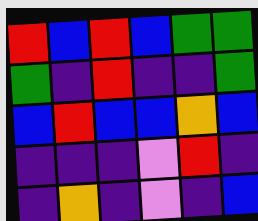[["red", "blue", "red", "blue", "green", "green"], ["green", "indigo", "red", "indigo", "indigo", "green"], ["blue", "red", "blue", "blue", "orange", "blue"], ["indigo", "indigo", "indigo", "violet", "red", "indigo"], ["indigo", "orange", "indigo", "violet", "indigo", "blue"]]